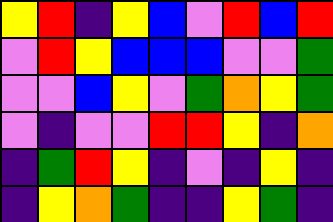[["yellow", "red", "indigo", "yellow", "blue", "violet", "red", "blue", "red"], ["violet", "red", "yellow", "blue", "blue", "blue", "violet", "violet", "green"], ["violet", "violet", "blue", "yellow", "violet", "green", "orange", "yellow", "green"], ["violet", "indigo", "violet", "violet", "red", "red", "yellow", "indigo", "orange"], ["indigo", "green", "red", "yellow", "indigo", "violet", "indigo", "yellow", "indigo"], ["indigo", "yellow", "orange", "green", "indigo", "indigo", "yellow", "green", "indigo"]]